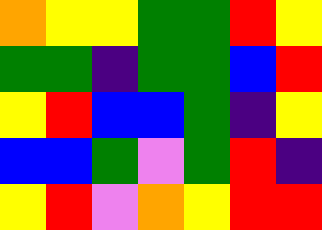[["orange", "yellow", "yellow", "green", "green", "red", "yellow"], ["green", "green", "indigo", "green", "green", "blue", "red"], ["yellow", "red", "blue", "blue", "green", "indigo", "yellow"], ["blue", "blue", "green", "violet", "green", "red", "indigo"], ["yellow", "red", "violet", "orange", "yellow", "red", "red"]]